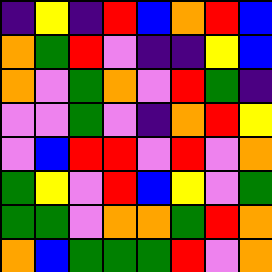[["indigo", "yellow", "indigo", "red", "blue", "orange", "red", "blue"], ["orange", "green", "red", "violet", "indigo", "indigo", "yellow", "blue"], ["orange", "violet", "green", "orange", "violet", "red", "green", "indigo"], ["violet", "violet", "green", "violet", "indigo", "orange", "red", "yellow"], ["violet", "blue", "red", "red", "violet", "red", "violet", "orange"], ["green", "yellow", "violet", "red", "blue", "yellow", "violet", "green"], ["green", "green", "violet", "orange", "orange", "green", "red", "orange"], ["orange", "blue", "green", "green", "green", "red", "violet", "orange"]]